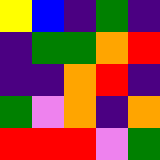[["yellow", "blue", "indigo", "green", "indigo"], ["indigo", "green", "green", "orange", "red"], ["indigo", "indigo", "orange", "red", "indigo"], ["green", "violet", "orange", "indigo", "orange"], ["red", "red", "red", "violet", "green"]]